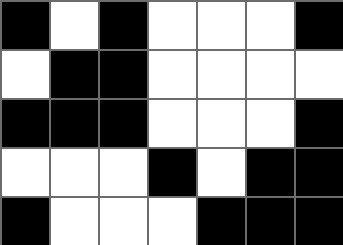[["black", "white", "black", "white", "white", "white", "black"], ["white", "black", "black", "white", "white", "white", "white"], ["black", "black", "black", "white", "white", "white", "black"], ["white", "white", "white", "black", "white", "black", "black"], ["black", "white", "white", "white", "black", "black", "black"]]